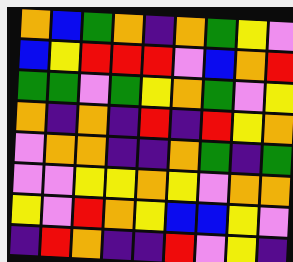[["orange", "blue", "green", "orange", "indigo", "orange", "green", "yellow", "violet"], ["blue", "yellow", "red", "red", "red", "violet", "blue", "orange", "red"], ["green", "green", "violet", "green", "yellow", "orange", "green", "violet", "yellow"], ["orange", "indigo", "orange", "indigo", "red", "indigo", "red", "yellow", "orange"], ["violet", "orange", "orange", "indigo", "indigo", "orange", "green", "indigo", "green"], ["violet", "violet", "yellow", "yellow", "orange", "yellow", "violet", "orange", "orange"], ["yellow", "violet", "red", "orange", "yellow", "blue", "blue", "yellow", "violet"], ["indigo", "red", "orange", "indigo", "indigo", "red", "violet", "yellow", "indigo"]]